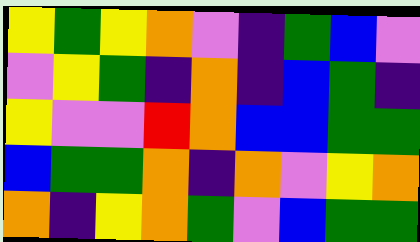[["yellow", "green", "yellow", "orange", "violet", "indigo", "green", "blue", "violet"], ["violet", "yellow", "green", "indigo", "orange", "indigo", "blue", "green", "indigo"], ["yellow", "violet", "violet", "red", "orange", "blue", "blue", "green", "green"], ["blue", "green", "green", "orange", "indigo", "orange", "violet", "yellow", "orange"], ["orange", "indigo", "yellow", "orange", "green", "violet", "blue", "green", "green"]]